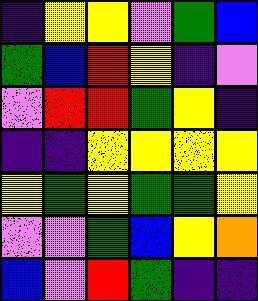[["indigo", "yellow", "yellow", "violet", "green", "blue"], ["green", "blue", "red", "yellow", "indigo", "violet"], ["violet", "red", "red", "green", "yellow", "indigo"], ["indigo", "indigo", "yellow", "yellow", "yellow", "yellow"], ["yellow", "green", "yellow", "green", "green", "yellow"], ["violet", "violet", "green", "blue", "yellow", "orange"], ["blue", "violet", "red", "green", "indigo", "indigo"]]